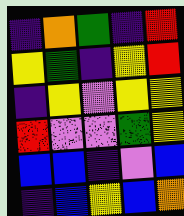[["indigo", "orange", "green", "indigo", "red"], ["yellow", "green", "indigo", "yellow", "red"], ["indigo", "yellow", "violet", "yellow", "yellow"], ["red", "violet", "violet", "green", "yellow"], ["blue", "blue", "indigo", "violet", "blue"], ["indigo", "blue", "yellow", "blue", "orange"]]